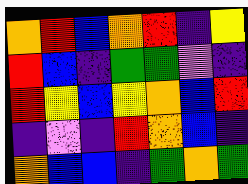[["orange", "red", "blue", "orange", "red", "indigo", "yellow"], ["red", "blue", "indigo", "green", "green", "violet", "indigo"], ["red", "yellow", "blue", "yellow", "orange", "blue", "red"], ["indigo", "violet", "indigo", "red", "orange", "blue", "indigo"], ["orange", "blue", "blue", "indigo", "green", "orange", "green"]]